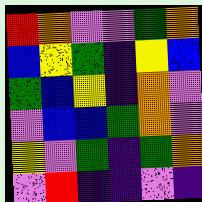[["red", "orange", "violet", "violet", "green", "orange"], ["blue", "yellow", "green", "indigo", "yellow", "blue"], ["green", "blue", "yellow", "indigo", "orange", "violet"], ["violet", "blue", "blue", "green", "orange", "violet"], ["yellow", "violet", "green", "indigo", "green", "orange"], ["violet", "red", "indigo", "indigo", "violet", "indigo"]]